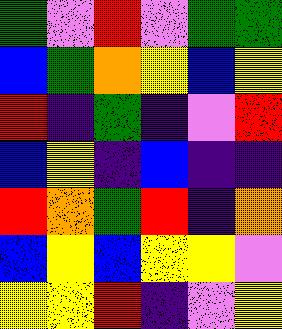[["green", "violet", "red", "violet", "green", "green"], ["blue", "green", "orange", "yellow", "blue", "yellow"], ["red", "indigo", "green", "indigo", "violet", "red"], ["blue", "yellow", "indigo", "blue", "indigo", "indigo"], ["red", "orange", "green", "red", "indigo", "orange"], ["blue", "yellow", "blue", "yellow", "yellow", "violet"], ["yellow", "yellow", "red", "indigo", "violet", "yellow"]]